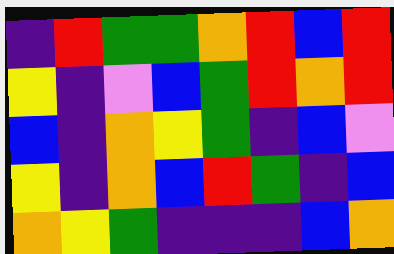[["indigo", "red", "green", "green", "orange", "red", "blue", "red"], ["yellow", "indigo", "violet", "blue", "green", "red", "orange", "red"], ["blue", "indigo", "orange", "yellow", "green", "indigo", "blue", "violet"], ["yellow", "indigo", "orange", "blue", "red", "green", "indigo", "blue"], ["orange", "yellow", "green", "indigo", "indigo", "indigo", "blue", "orange"]]